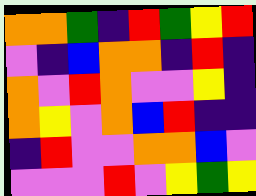[["orange", "orange", "green", "indigo", "red", "green", "yellow", "red"], ["violet", "indigo", "blue", "orange", "orange", "indigo", "red", "indigo"], ["orange", "violet", "red", "orange", "violet", "violet", "yellow", "indigo"], ["orange", "yellow", "violet", "orange", "blue", "red", "indigo", "indigo"], ["indigo", "red", "violet", "violet", "orange", "orange", "blue", "violet"], ["violet", "violet", "violet", "red", "violet", "yellow", "green", "yellow"]]